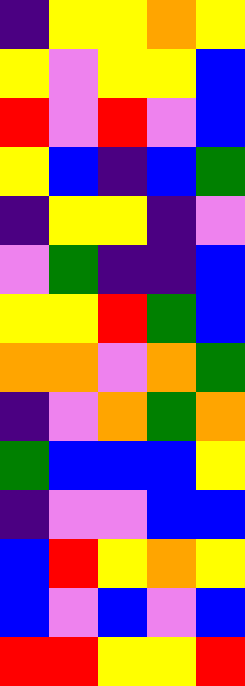[["indigo", "yellow", "yellow", "orange", "yellow"], ["yellow", "violet", "yellow", "yellow", "blue"], ["red", "violet", "red", "violet", "blue"], ["yellow", "blue", "indigo", "blue", "green"], ["indigo", "yellow", "yellow", "indigo", "violet"], ["violet", "green", "indigo", "indigo", "blue"], ["yellow", "yellow", "red", "green", "blue"], ["orange", "orange", "violet", "orange", "green"], ["indigo", "violet", "orange", "green", "orange"], ["green", "blue", "blue", "blue", "yellow"], ["indigo", "violet", "violet", "blue", "blue"], ["blue", "red", "yellow", "orange", "yellow"], ["blue", "violet", "blue", "violet", "blue"], ["red", "red", "yellow", "yellow", "red"]]